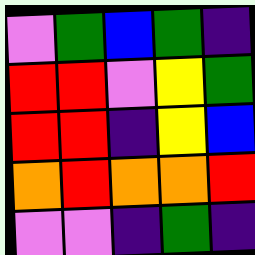[["violet", "green", "blue", "green", "indigo"], ["red", "red", "violet", "yellow", "green"], ["red", "red", "indigo", "yellow", "blue"], ["orange", "red", "orange", "orange", "red"], ["violet", "violet", "indigo", "green", "indigo"]]